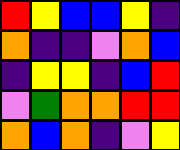[["red", "yellow", "blue", "blue", "yellow", "indigo"], ["orange", "indigo", "indigo", "violet", "orange", "blue"], ["indigo", "yellow", "yellow", "indigo", "blue", "red"], ["violet", "green", "orange", "orange", "red", "red"], ["orange", "blue", "orange", "indigo", "violet", "yellow"]]